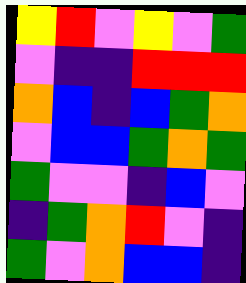[["yellow", "red", "violet", "yellow", "violet", "green"], ["violet", "indigo", "indigo", "red", "red", "red"], ["orange", "blue", "indigo", "blue", "green", "orange"], ["violet", "blue", "blue", "green", "orange", "green"], ["green", "violet", "violet", "indigo", "blue", "violet"], ["indigo", "green", "orange", "red", "violet", "indigo"], ["green", "violet", "orange", "blue", "blue", "indigo"]]